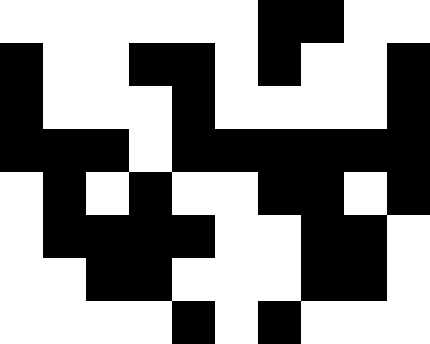[["white", "white", "white", "white", "white", "white", "black", "black", "white", "white"], ["black", "white", "white", "black", "black", "white", "black", "white", "white", "black"], ["black", "white", "white", "white", "black", "white", "white", "white", "white", "black"], ["black", "black", "black", "white", "black", "black", "black", "black", "black", "black"], ["white", "black", "white", "black", "white", "white", "black", "black", "white", "black"], ["white", "black", "black", "black", "black", "white", "white", "black", "black", "white"], ["white", "white", "black", "black", "white", "white", "white", "black", "black", "white"], ["white", "white", "white", "white", "black", "white", "black", "white", "white", "white"]]